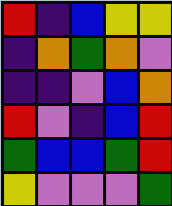[["red", "indigo", "blue", "yellow", "yellow"], ["indigo", "orange", "green", "orange", "violet"], ["indigo", "indigo", "violet", "blue", "orange"], ["red", "violet", "indigo", "blue", "red"], ["green", "blue", "blue", "green", "red"], ["yellow", "violet", "violet", "violet", "green"]]